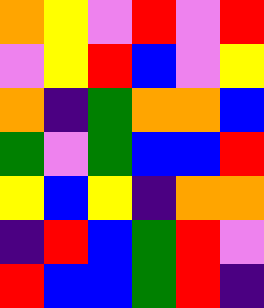[["orange", "yellow", "violet", "red", "violet", "red"], ["violet", "yellow", "red", "blue", "violet", "yellow"], ["orange", "indigo", "green", "orange", "orange", "blue"], ["green", "violet", "green", "blue", "blue", "red"], ["yellow", "blue", "yellow", "indigo", "orange", "orange"], ["indigo", "red", "blue", "green", "red", "violet"], ["red", "blue", "blue", "green", "red", "indigo"]]